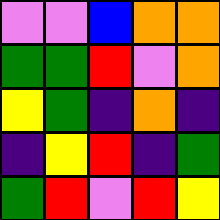[["violet", "violet", "blue", "orange", "orange"], ["green", "green", "red", "violet", "orange"], ["yellow", "green", "indigo", "orange", "indigo"], ["indigo", "yellow", "red", "indigo", "green"], ["green", "red", "violet", "red", "yellow"]]